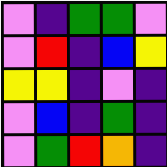[["violet", "indigo", "green", "green", "violet"], ["violet", "red", "indigo", "blue", "yellow"], ["yellow", "yellow", "indigo", "violet", "indigo"], ["violet", "blue", "indigo", "green", "indigo"], ["violet", "green", "red", "orange", "indigo"]]